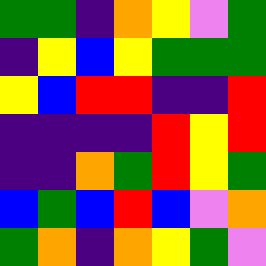[["green", "green", "indigo", "orange", "yellow", "violet", "green"], ["indigo", "yellow", "blue", "yellow", "green", "green", "green"], ["yellow", "blue", "red", "red", "indigo", "indigo", "red"], ["indigo", "indigo", "indigo", "indigo", "red", "yellow", "red"], ["indigo", "indigo", "orange", "green", "red", "yellow", "green"], ["blue", "green", "blue", "red", "blue", "violet", "orange"], ["green", "orange", "indigo", "orange", "yellow", "green", "violet"]]